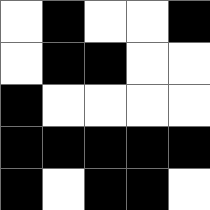[["white", "black", "white", "white", "black"], ["white", "black", "black", "white", "white"], ["black", "white", "white", "white", "white"], ["black", "black", "black", "black", "black"], ["black", "white", "black", "black", "white"]]